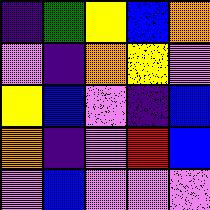[["indigo", "green", "yellow", "blue", "orange"], ["violet", "indigo", "orange", "yellow", "violet"], ["yellow", "blue", "violet", "indigo", "blue"], ["orange", "indigo", "violet", "red", "blue"], ["violet", "blue", "violet", "violet", "violet"]]